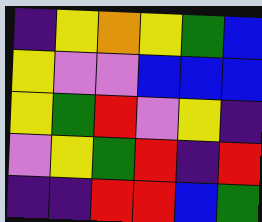[["indigo", "yellow", "orange", "yellow", "green", "blue"], ["yellow", "violet", "violet", "blue", "blue", "blue"], ["yellow", "green", "red", "violet", "yellow", "indigo"], ["violet", "yellow", "green", "red", "indigo", "red"], ["indigo", "indigo", "red", "red", "blue", "green"]]